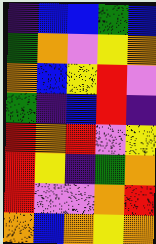[["indigo", "blue", "blue", "green", "blue"], ["green", "orange", "violet", "yellow", "orange"], ["orange", "blue", "yellow", "red", "violet"], ["green", "indigo", "blue", "red", "indigo"], ["red", "orange", "red", "violet", "yellow"], ["red", "yellow", "indigo", "green", "orange"], ["red", "violet", "violet", "orange", "red"], ["orange", "blue", "orange", "yellow", "orange"]]